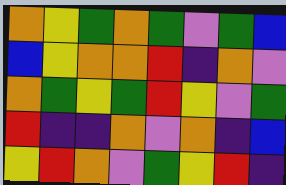[["orange", "yellow", "green", "orange", "green", "violet", "green", "blue"], ["blue", "yellow", "orange", "orange", "red", "indigo", "orange", "violet"], ["orange", "green", "yellow", "green", "red", "yellow", "violet", "green"], ["red", "indigo", "indigo", "orange", "violet", "orange", "indigo", "blue"], ["yellow", "red", "orange", "violet", "green", "yellow", "red", "indigo"]]